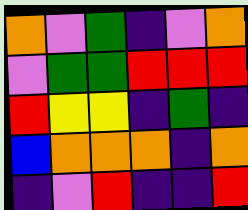[["orange", "violet", "green", "indigo", "violet", "orange"], ["violet", "green", "green", "red", "red", "red"], ["red", "yellow", "yellow", "indigo", "green", "indigo"], ["blue", "orange", "orange", "orange", "indigo", "orange"], ["indigo", "violet", "red", "indigo", "indigo", "red"]]